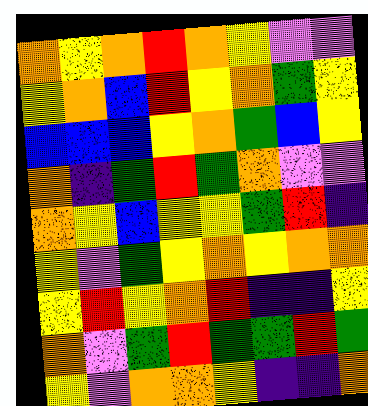[["orange", "yellow", "orange", "red", "orange", "yellow", "violet", "violet"], ["yellow", "orange", "blue", "red", "yellow", "orange", "green", "yellow"], ["blue", "blue", "blue", "yellow", "orange", "green", "blue", "yellow"], ["orange", "indigo", "green", "red", "green", "orange", "violet", "violet"], ["orange", "yellow", "blue", "yellow", "yellow", "green", "red", "indigo"], ["yellow", "violet", "green", "yellow", "orange", "yellow", "orange", "orange"], ["yellow", "red", "yellow", "orange", "red", "indigo", "indigo", "yellow"], ["orange", "violet", "green", "red", "green", "green", "red", "green"], ["yellow", "violet", "orange", "orange", "yellow", "indigo", "indigo", "orange"]]